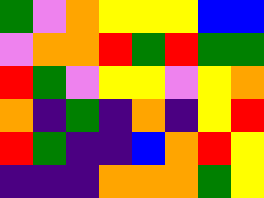[["green", "violet", "orange", "yellow", "yellow", "yellow", "blue", "blue"], ["violet", "orange", "orange", "red", "green", "red", "green", "green"], ["red", "green", "violet", "yellow", "yellow", "violet", "yellow", "orange"], ["orange", "indigo", "green", "indigo", "orange", "indigo", "yellow", "red"], ["red", "green", "indigo", "indigo", "blue", "orange", "red", "yellow"], ["indigo", "indigo", "indigo", "orange", "orange", "orange", "green", "yellow"]]